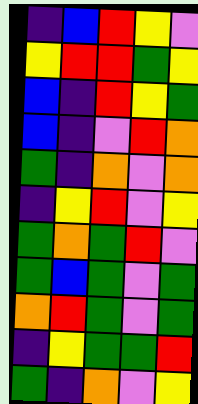[["indigo", "blue", "red", "yellow", "violet"], ["yellow", "red", "red", "green", "yellow"], ["blue", "indigo", "red", "yellow", "green"], ["blue", "indigo", "violet", "red", "orange"], ["green", "indigo", "orange", "violet", "orange"], ["indigo", "yellow", "red", "violet", "yellow"], ["green", "orange", "green", "red", "violet"], ["green", "blue", "green", "violet", "green"], ["orange", "red", "green", "violet", "green"], ["indigo", "yellow", "green", "green", "red"], ["green", "indigo", "orange", "violet", "yellow"]]